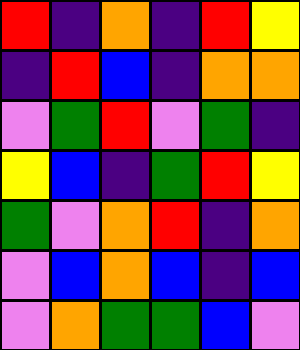[["red", "indigo", "orange", "indigo", "red", "yellow"], ["indigo", "red", "blue", "indigo", "orange", "orange"], ["violet", "green", "red", "violet", "green", "indigo"], ["yellow", "blue", "indigo", "green", "red", "yellow"], ["green", "violet", "orange", "red", "indigo", "orange"], ["violet", "blue", "orange", "blue", "indigo", "blue"], ["violet", "orange", "green", "green", "blue", "violet"]]